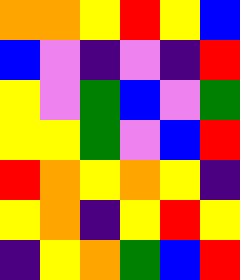[["orange", "orange", "yellow", "red", "yellow", "blue"], ["blue", "violet", "indigo", "violet", "indigo", "red"], ["yellow", "violet", "green", "blue", "violet", "green"], ["yellow", "yellow", "green", "violet", "blue", "red"], ["red", "orange", "yellow", "orange", "yellow", "indigo"], ["yellow", "orange", "indigo", "yellow", "red", "yellow"], ["indigo", "yellow", "orange", "green", "blue", "red"]]